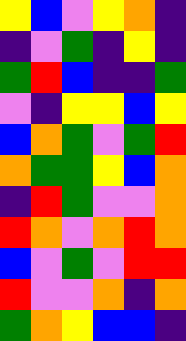[["yellow", "blue", "violet", "yellow", "orange", "indigo"], ["indigo", "violet", "green", "indigo", "yellow", "indigo"], ["green", "red", "blue", "indigo", "indigo", "green"], ["violet", "indigo", "yellow", "yellow", "blue", "yellow"], ["blue", "orange", "green", "violet", "green", "red"], ["orange", "green", "green", "yellow", "blue", "orange"], ["indigo", "red", "green", "violet", "violet", "orange"], ["red", "orange", "violet", "orange", "red", "orange"], ["blue", "violet", "green", "violet", "red", "red"], ["red", "violet", "violet", "orange", "indigo", "orange"], ["green", "orange", "yellow", "blue", "blue", "indigo"]]